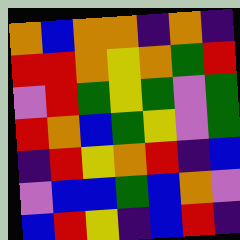[["orange", "blue", "orange", "orange", "indigo", "orange", "indigo"], ["red", "red", "orange", "yellow", "orange", "green", "red"], ["violet", "red", "green", "yellow", "green", "violet", "green"], ["red", "orange", "blue", "green", "yellow", "violet", "green"], ["indigo", "red", "yellow", "orange", "red", "indigo", "blue"], ["violet", "blue", "blue", "green", "blue", "orange", "violet"], ["blue", "red", "yellow", "indigo", "blue", "red", "indigo"]]